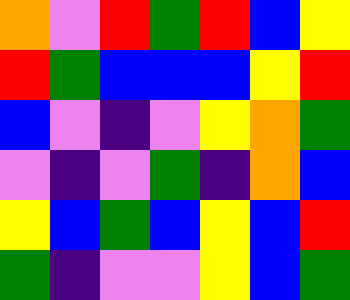[["orange", "violet", "red", "green", "red", "blue", "yellow"], ["red", "green", "blue", "blue", "blue", "yellow", "red"], ["blue", "violet", "indigo", "violet", "yellow", "orange", "green"], ["violet", "indigo", "violet", "green", "indigo", "orange", "blue"], ["yellow", "blue", "green", "blue", "yellow", "blue", "red"], ["green", "indigo", "violet", "violet", "yellow", "blue", "green"]]